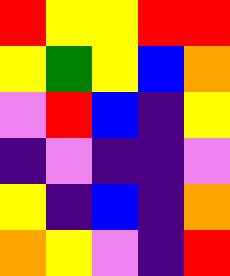[["red", "yellow", "yellow", "red", "red"], ["yellow", "green", "yellow", "blue", "orange"], ["violet", "red", "blue", "indigo", "yellow"], ["indigo", "violet", "indigo", "indigo", "violet"], ["yellow", "indigo", "blue", "indigo", "orange"], ["orange", "yellow", "violet", "indigo", "red"]]